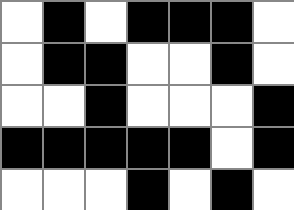[["white", "black", "white", "black", "black", "black", "white"], ["white", "black", "black", "white", "white", "black", "white"], ["white", "white", "black", "white", "white", "white", "black"], ["black", "black", "black", "black", "black", "white", "black"], ["white", "white", "white", "black", "white", "black", "white"]]